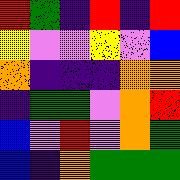[["red", "green", "indigo", "red", "indigo", "red"], ["yellow", "violet", "violet", "yellow", "violet", "blue"], ["orange", "indigo", "indigo", "indigo", "orange", "orange"], ["indigo", "green", "green", "violet", "orange", "red"], ["blue", "violet", "red", "violet", "orange", "green"], ["blue", "indigo", "orange", "green", "green", "green"]]